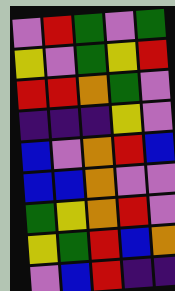[["violet", "red", "green", "violet", "green"], ["yellow", "violet", "green", "yellow", "red"], ["red", "red", "orange", "green", "violet"], ["indigo", "indigo", "indigo", "yellow", "violet"], ["blue", "violet", "orange", "red", "blue"], ["blue", "blue", "orange", "violet", "violet"], ["green", "yellow", "orange", "red", "violet"], ["yellow", "green", "red", "blue", "orange"], ["violet", "blue", "red", "indigo", "indigo"]]